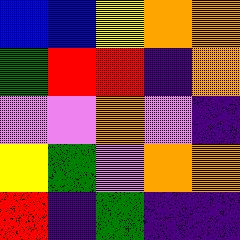[["blue", "blue", "yellow", "orange", "orange"], ["green", "red", "red", "indigo", "orange"], ["violet", "violet", "orange", "violet", "indigo"], ["yellow", "green", "violet", "orange", "orange"], ["red", "indigo", "green", "indigo", "indigo"]]